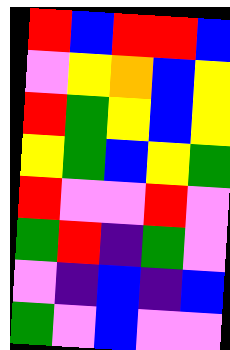[["red", "blue", "red", "red", "blue"], ["violet", "yellow", "orange", "blue", "yellow"], ["red", "green", "yellow", "blue", "yellow"], ["yellow", "green", "blue", "yellow", "green"], ["red", "violet", "violet", "red", "violet"], ["green", "red", "indigo", "green", "violet"], ["violet", "indigo", "blue", "indigo", "blue"], ["green", "violet", "blue", "violet", "violet"]]